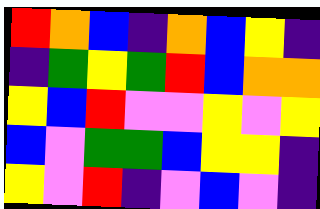[["red", "orange", "blue", "indigo", "orange", "blue", "yellow", "indigo"], ["indigo", "green", "yellow", "green", "red", "blue", "orange", "orange"], ["yellow", "blue", "red", "violet", "violet", "yellow", "violet", "yellow"], ["blue", "violet", "green", "green", "blue", "yellow", "yellow", "indigo"], ["yellow", "violet", "red", "indigo", "violet", "blue", "violet", "indigo"]]